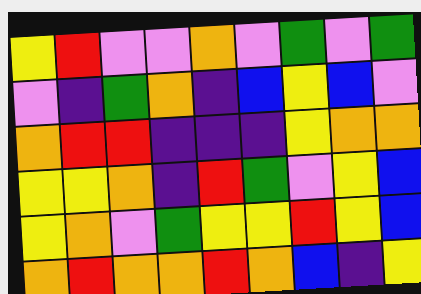[["yellow", "red", "violet", "violet", "orange", "violet", "green", "violet", "green"], ["violet", "indigo", "green", "orange", "indigo", "blue", "yellow", "blue", "violet"], ["orange", "red", "red", "indigo", "indigo", "indigo", "yellow", "orange", "orange"], ["yellow", "yellow", "orange", "indigo", "red", "green", "violet", "yellow", "blue"], ["yellow", "orange", "violet", "green", "yellow", "yellow", "red", "yellow", "blue"], ["orange", "red", "orange", "orange", "red", "orange", "blue", "indigo", "yellow"]]